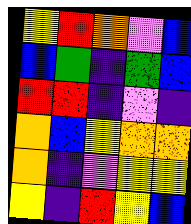[["yellow", "red", "orange", "violet", "blue"], ["blue", "green", "indigo", "green", "blue"], ["red", "red", "indigo", "violet", "indigo"], ["orange", "blue", "yellow", "orange", "orange"], ["orange", "indigo", "violet", "yellow", "yellow"], ["yellow", "indigo", "red", "yellow", "blue"]]